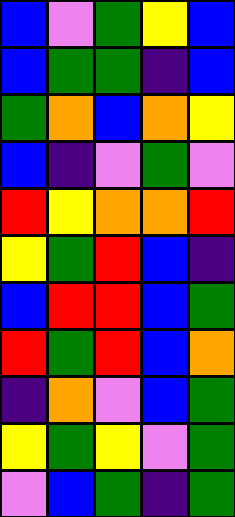[["blue", "violet", "green", "yellow", "blue"], ["blue", "green", "green", "indigo", "blue"], ["green", "orange", "blue", "orange", "yellow"], ["blue", "indigo", "violet", "green", "violet"], ["red", "yellow", "orange", "orange", "red"], ["yellow", "green", "red", "blue", "indigo"], ["blue", "red", "red", "blue", "green"], ["red", "green", "red", "blue", "orange"], ["indigo", "orange", "violet", "blue", "green"], ["yellow", "green", "yellow", "violet", "green"], ["violet", "blue", "green", "indigo", "green"]]